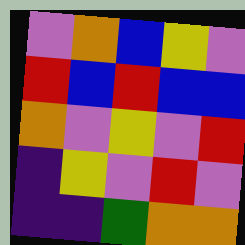[["violet", "orange", "blue", "yellow", "violet"], ["red", "blue", "red", "blue", "blue"], ["orange", "violet", "yellow", "violet", "red"], ["indigo", "yellow", "violet", "red", "violet"], ["indigo", "indigo", "green", "orange", "orange"]]